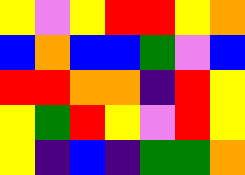[["yellow", "violet", "yellow", "red", "red", "yellow", "orange"], ["blue", "orange", "blue", "blue", "green", "violet", "blue"], ["red", "red", "orange", "orange", "indigo", "red", "yellow"], ["yellow", "green", "red", "yellow", "violet", "red", "yellow"], ["yellow", "indigo", "blue", "indigo", "green", "green", "orange"]]